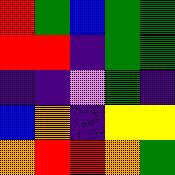[["red", "green", "blue", "green", "green"], ["red", "red", "indigo", "green", "green"], ["indigo", "indigo", "violet", "green", "indigo"], ["blue", "orange", "indigo", "yellow", "yellow"], ["orange", "red", "red", "orange", "green"]]